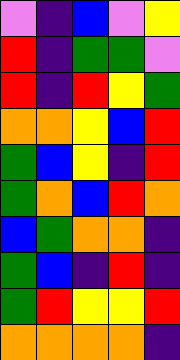[["violet", "indigo", "blue", "violet", "yellow"], ["red", "indigo", "green", "green", "violet"], ["red", "indigo", "red", "yellow", "green"], ["orange", "orange", "yellow", "blue", "red"], ["green", "blue", "yellow", "indigo", "red"], ["green", "orange", "blue", "red", "orange"], ["blue", "green", "orange", "orange", "indigo"], ["green", "blue", "indigo", "red", "indigo"], ["green", "red", "yellow", "yellow", "red"], ["orange", "orange", "orange", "orange", "indigo"]]